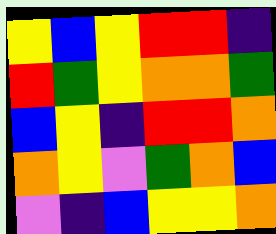[["yellow", "blue", "yellow", "red", "red", "indigo"], ["red", "green", "yellow", "orange", "orange", "green"], ["blue", "yellow", "indigo", "red", "red", "orange"], ["orange", "yellow", "violet", "green", "orange", "blue"], ["violet", "indigo", "blue", "yellow", "yellow", "orange"]]